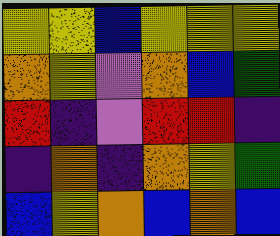[["yellow", "yellow", "blue", "yellow", "yellow", "yellow"], ["orange", "yellow", "violet", "orange", "blue", "green"], ["red", "indigo", "violet", "red", "red", "indigo"], ["indigo", "orange", "indigo", "orange", "yellow", "green"], ["blue", "yellow", "orange", "blue", "orange", "blue"]]